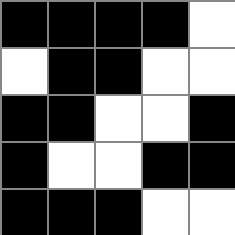[["black", "black", "black", "black", "white"], ["white", "black", "black", "white", "white"], ["black", "black", "white", "white", "black"], ["black", "white", "white", "black", "black"], ["black", "black", "black", "white", "white"]]